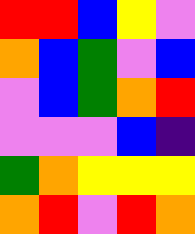[["red", "red", "blue", "yellow", "violet"], ["orange", "blue", "green", "violet", "blue"], ["violet", "blue", "green", "orange", "red"], ["violet", "violet", "violet", "blue", "indigo"], ["green", "orange", "yellow", "yellow", "yellow"], ["orange", "red", "violet", "red", "orange"]]